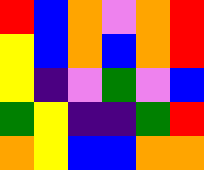[["red", "blue", "orange", "violet", "orange", "red"], ["yellow", "blue", "orange", "blue", "orange", "red"], ["yellow", "indigo", "violet", "green", "violet", "blue"], ["green", "yellow", "indigo", "indigo", "green", "red"], ["orange", "yellow", "blue", "blue", "orange", "orange"]]